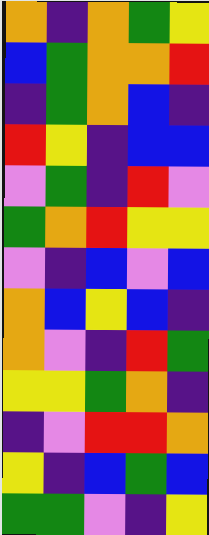[["orange", "indigo", "orange", "green", "yellow"], ["blue", "green", "orange", "orange", "red"], ["indigo", "green", "orange", "blue", "indigo"], ["red", "yellow", "indigo", "blue", "blue"], ["violet", "green", "indigo", "red", "violet"], ["green", "orange", "red", "yellow", "yellow"], ["violet", "indigo", "blue", "violet", "blue"], ["orange", "blue", "yellow", "blue", "indigo"], ["orange", "violet", "indigo", "red", "green"], ["yellow", "yellow", "green", "orange", "indigo"], ["indigo", "violet", "red", "red", "orange"], ["yellow", "indigo", "blue", "green", "blue"], ["green", "green", "violet", "indigo", "yellow"]]